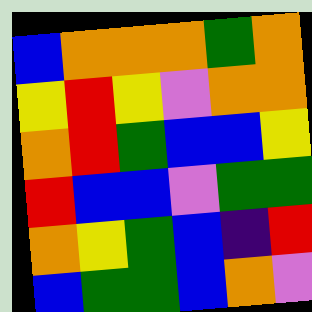[["blue", "orange", "orange", "orange", "green", "orange"], ["yellow", "red", "yellow", "violet", "orange", "orange"], ["orange", "red", "green", "blue", "blue", "yellow"], ["red", "blue", "blue", "violet", "green", "green"], ["orange", "yellow", "green", "blue", "indigo", "red"], ["blue", "green", "green", "blue", "orange", "violet"]]